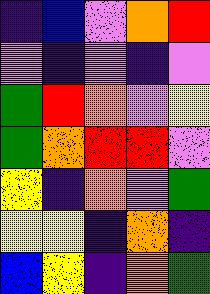[["indigo", "blue", "violet", "orange", "red"], ["violet", "indigo", "violet", "indigo", "violet"], ["green", "red", "orange", "violet", "yellow"], ["green", "orange", "red", "red", "violet"], ["yellow", "indigo", "orange", "violet", "green"], ["yellow", "yellow", "indigo", "orange", "indigo"], ["blue", "yellow", "indigo", "orange", "green"]]